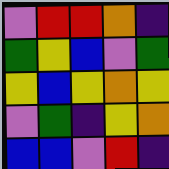[["violet", "red", "red", "orange", "indigo"], ["green", "yellow", "blue", "violet", "green"], ["yellow", "blue", "yellow", "orange", "yellow"], ["violet", "green", "indigo", "yellow", "orange"], ["blue", "blue", "violet", "red", "indigo"]]